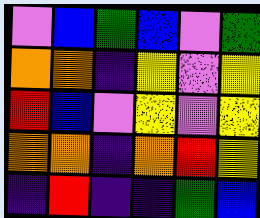[["violet", "blue", "green", "blue", "violet", "green"], ["orange", "orange", "indigo", "yellow", "violet", "yellow"], ["red", "blue", "violet", "yellow", "violet", "yellow"], ["orange", "orange", "indigo", "orange", "red", "yellow"], ["indigo", "red", "indigo", "indigo", "green", "blue"]]